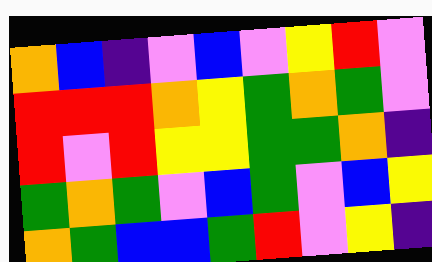[["orange", "blue", "indigo", "violet", "blue", "violet", "yellow", "red", "violet"], ["red", "red", "red", "orange", "yellow", "green", "orange", "green", "violet"], ["red", "violet", "red", "yellow", "yellow", "green", "green", "orange", "indigo"], ["green", "orange", "green", "violet", "blue", "green", "violet", "blue", "yellow"], ["orange", "green", "blue", "blue", "green", "red", "violet", "yellow", "indigo"]]